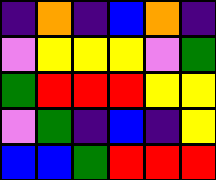[["indigo", "orange", "indigo", "blue", "orange", "indigo"], ["violet", "yellow", "yellow", "yellow", "violet", "green"], ["green", "red", "red", "red", "yellow", "yellow"], ["violet", "green", "indigo", "blue", "indigo", "yellow"], ["blue", "blue", "green", "red", "red", "red"]]